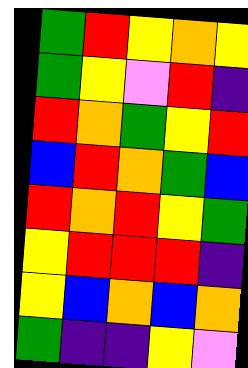[["green", "red", "yellow", "orange", "yellow"], ["green", "yellow", "violet", "red", "indigo"], ["red", "orange", "green", "yellow", "red"], ["blue", "red", "orange", "green", "blue"], ["red", "orange", "red", "yellow", "green"], ["yellow", "red", "red", "red", "indigo"], ["yellow", "blue", "orange", "blue", "orange"], ["green", "indigo", "indigo", "yellow", "violet"]]